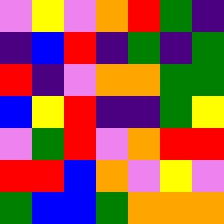[["violet", "yellow", "violet", "orange", "red", "green", "indigo"], ["indigo", "blue", "red", "indigo", "green", "indigo", "green"], ["red", "indigo", "violet", "orange", "orange", "green", "green"], ["blue", "yellow", "red", "indigo", "indigo", "green", "yellow"], ["violet", "green", "red", "violet", "orange", "red", "red"], ["red", "red", "blue", "orange", "violet", "yellow", "violet"], ["green", "blue", "blue", "green", "orange", "orange", "orange"]]